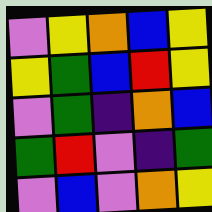[["violet", "yellow", "orange", "blue", "yellow"], ["yellow", "green", "blue", "red", "yellow"], ["violet", "green", "indigo", "orange", "blue"], ["green", "red", "violet", "indigo", "green"], ["violet", "blue", "violet", "orange", "yellow"]]